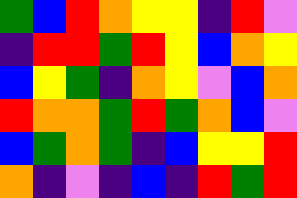[["green", "blue", "red", "orange", "yellow", "yellow", "indigo", "red", "violet"], ["indigo", "red", "red", "green", "red", "yellow", "blue", "orange", "yellow"], ["blue", "yellow", "green", "indigo", "orange", "yellow", "violet", "blue", "orange"], ["red", "orange", "orange", "green", "red", "green", "orange", "blue", "violet"], ["blue", "green", "orange", "green", "indigo", "blue", "yellow", "yellow", "red"], ["orange", "indigo", "violet", "indigo", "blue", "indigo", "red", "green", "red"]]